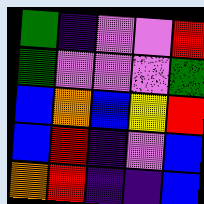[["green", "indigo", "violet", "violet", "red"], ["green", "violet", "violet", "violet", "green"], ["blue", "orange", "blue", "yellow", "red"], ["blue", "red", "indigo", "violet", "blue"], ["orange", "red", "indigo", "indigo", "blue"]]